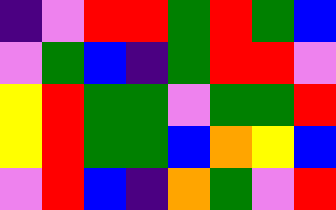[["indigo", "violet", "red", "red", "green", "red", "green", "blue"], ["violet", "green", "blue", "indigo", "green", "red", "red", "violet"], ["yellow", "red", "green", "green", "violet", "green", "green", "red"], ["yellow", "red", "green", "green", "blue", "orange", "yellow", "blue"], ["violet", "red", "blue", "indigo", "orange", "green", "violet", "red"]]